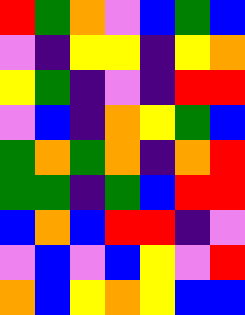[["red", "green", "orange", "violet", "blue", "green", "blue"], ["violet", "indigo", "yellow", "yellow", "indigo", "yellow", "orange"], ["yellow", "green", "indigo", "violet", "indigo", "red", "red"], ["violet", "blue", "indigo", "orange", "yellow", "green", "blue"], ["green", "orange", "green", "orange", "indigo", "orange", "red"], ["green", "green", "indigo", "green", "blue", "red", "red"], ["blue", "orange", "blue", "red", "red", "indigo", "violet"], ["violet", "blue", "violet", "blue", "yellow", "violet", "red"], ["orange", "blue", "yellow", "orange", "yellow", "blue", "blue"]]